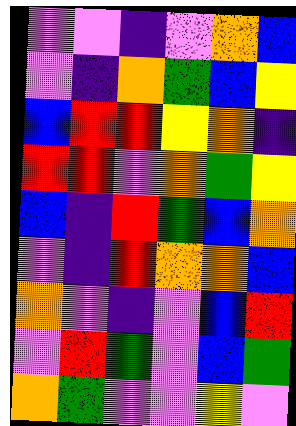[["violet", "violet", "indigo", "violet", "orange", "blue"], ["violet", "indigo", "orange", "green", "blue", "yellow"], ["blue", "red", "red", "yellow", "orange", "indigo"], ["red", "red", "violet", "orange", "green", "yellow"], ["blue", "indigo", "red", "green", "blue", "orange"], ["violet", "indigo", "red", "orange", "orange", "blue"], ["orange", "violet", "indigo", "violet", "blue", "red"], ["violet", "red", "green", "violet", "blue", "green"], ["orange", "green", "violet", "violet", "yellow", "violet"]]